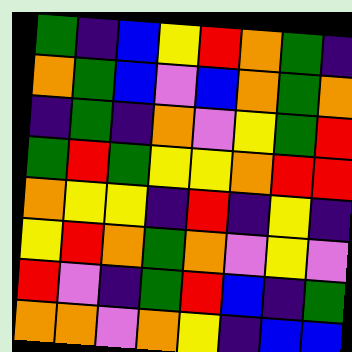[["green", "indigo", "blue", "yellow", "red", "orange", "green", "indigo"], ["orange", "green", "blue", "violet", "blue", "orange", "green", "orange"], ["indigo", "green", "indigo", "orange", "violet", "yellow", "green", "red"], ["green", "red", "green", "yellow", "yellow", "orange", "red", "red"], ["orange", "yellow", "yellow", "indigo", "red", "indigo", "yellow", "indigo"], ["yellow", "red", "orange", "green", "orange", "violet", "yellow", "violet"], ["red", "violet", "indigo", "green", "red", "blue", "indigo", "green"], ["orange", "orange", "violet", "orange", "yellow", "indigo", "blue", "blue"]]